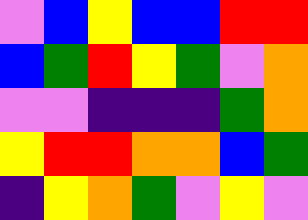[["violet", "blue", "yellow", "blue", "blue", "red", "red"], ["blue", "green", "red", "yellow", "green", "violet", "orange"], ["violet", "violet", "indigo", "indigo", "indigo", "green", "orange"], ["yellow", "red", "red", "orange", "orange", "blue", "green"], ["indigo", "yellow", "orange", "green", "violet", "yellow", "violet"]]